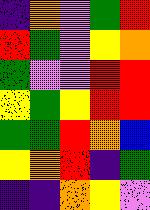[["indigo", "orange", "violet", "green", "red"], ["red", "green", "violet", "yellow", "orange"], ["green", "violet", "violet", "red", "red"], ["yellow", "green", "yellow", "red", "red"], ["green", "green", "red", "orange", "blue"], ["yellow", "orange", "red", "indigo", "green"], ["indigo", "indigo", "orange", "yellow", "violet"]]